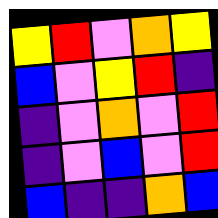[["yellow", "red", "violet", "orange", "yellow"], ["blue", "violet", "yellow", "red", "indigo"], ["indigo", "violet", "orange", "violet", "red"], ["indigo", "violet", "blue", "violet", "red"], ["blue", "indigo", "indigo", "orange", "blue"]]